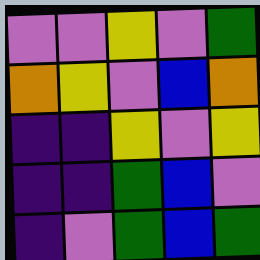[["violet", "violet", "yellow", "violet", "green"], ["orange", "yellow", "violet", "blue", "orange"], ["indigo", "indigo", "yellow", "violet", "yellow"], ["indigo", "indigo", "green", "blue", "violet"], ["indigo", "violet", "green", "blue", "green"]]